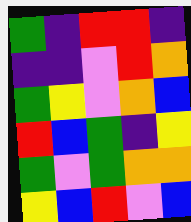[["green", "indigo", "red", "red", "indigo"], ["indigo", "indigo", "violet", "red", "orange"], ["green", "yellow", "violet", "orange", "blue"], ["red", "blue", "green", "indigo", "yellow"], ["green", "violet", "green", "orange", "orange"], ["yellow", "blue", "red", "violet", "blue"]]